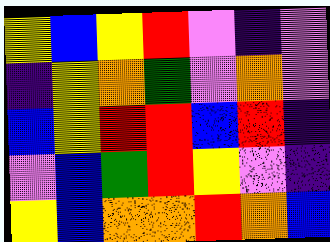[["yellow", "blue", "yellow", "red", "violet", "indigo", "violet"], ["indigo", "yellow", "orange", "green", "violet", "orange", "violet"], ["blue", "yellow", "red", "red", "blue", "red", "indigo"], ["violet", "blue", "green", "red", "yellow", "violet", "indigo"], ["yellow", "blue", "orange", "orange", "red", "orange", "blue"]]